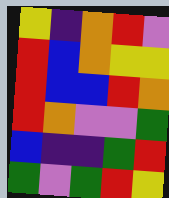[["yellow", "indigo", "orange", "red", "violet"], ["red", "blue", "orange", "yellow", "yellow"], ["red", "blue", "blue", "red", "orange"], ["red", "orange", "violet", "violet", "green"], ["blue", "indigo", "indigo", "green", "red"], ["green", "violet", "green", "red", "yellow"]]